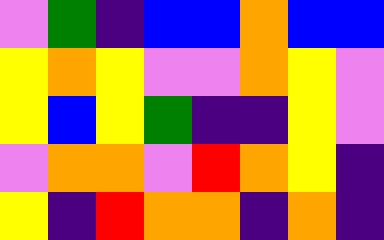[["violet", "green", "indigo", "blue", "blue", "orange", "blue", "blue"], ["yellow", "orange", "yellow", "violet", "violet", "orange", "yellow", "violet"], ["yellow", "blue", "yellow", "green", "indigo", "indigo", "yellow", "violet"], ["violet", "orange", "orange", "violet", "red", "orange", "yellow", "indigo"], ["yellow", "indigo", "red", "orange", "orange", "indigo", "orange", "indigo"]]